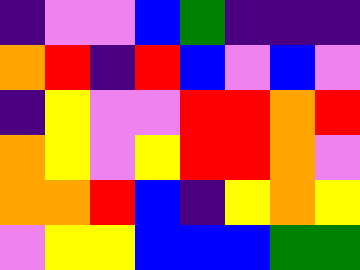[["indigo", "violet", "violet", "blue", "green", "indigo", "indigo", "indigo"], ["orange", "red", "indigo", "red", "blue", "violet", "blue", "violet"], ["indigo", "yellow", "violet", "violet", "red", "red", "orange", "red"], ["orange", "yellow", "violet", "yellow", "red", "red", "orange", "violet"], ["orange", "orange", "red", "blue", "indigo", "yellow", "orange", "yellow"], ["violet", "yellow", "yellow", "blue", "blue", "blue", "green", "green"]]